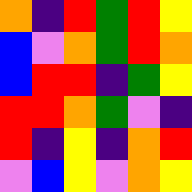[["orange", "indigo", "red", "green", "red", "yellow"], ["blue", "violet", "orange", "green", "red", "orange"], ["blue", "red", "red", "indigo", "green", "yellow"], ["red", "red", "orange", "green", "violet", "indigo"], ["red", "indigo", "yellow", "indigo", "orange", "red"], ["violet", "blue", "yellow", "violet", "orange", "yellow"]]